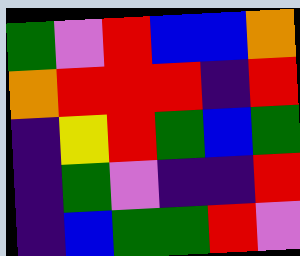[["green", "violet", "red", "blue", "blue", "orange"], ["orange", "red", "red", "red", "indigo", "red"], ["indigo", "yellow", "red", "green", "blue", "green"], ["indigo", "green", "violet", "indigo", "indigo", "red"], ["indigo", "blue", "green", "green", "red", "violet"]]